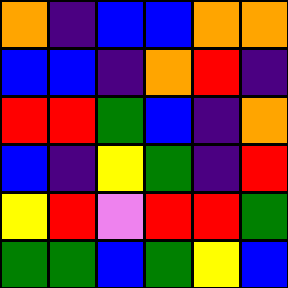[["orange", "indigo", "blue", "blue", "orange", "orange"], ["blue", "blue", "indigo", "orange", "red", "indigo"], ["red", "red", "green", "blue", "indigo", "orange"], ["blue", "indigo", "yellow", "green", "indigo", "red"], ["yellow", "red", "violet", "red", "red", "green"], ["green", "green", "blue", "green", "yellow", "blue"]]